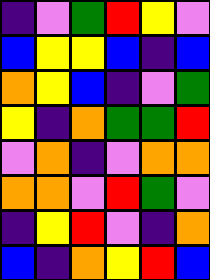[["indigo", "violet", "green", "red", "yellow", "violet"], ["blue", "yellow", "yellow", "blue", "indigo", "blue"], ["orange", "yellow", "blue", "indigo", "violet", "green"], ["yellow", "indigo", "orange", "green", "green", "red"], ["violet", "orange", "indigo", "violet", "orange", "orange"], ["orange", "orange", "violet", "red", "green", "violet"], ["indigo", "yellow", "red", "violet", "indigo", "orange"], ["blue", "indigo", "orange", "yellow", "red", "blue"]]